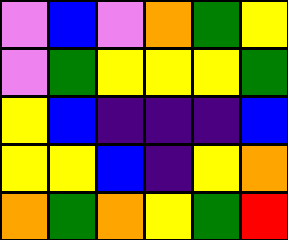[["violet", "blue", "violet", "orange", "green", "yellow"], ["violet", "green", "yellow", "yellow", "yellow", "green"], ["yellow", "blue", "indigo", "indigo", "indigo", "blue"], ["yellow", "yellow", "blue", "indigo", "yellow", "orange"], ["orange", "green", "orange", "yellow", "green", "red"]]